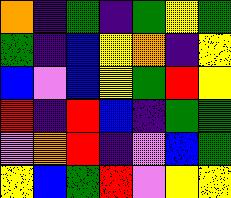[["orange", "indigo", "green", "indigo", "green", "yellow", "green"], ["green", "indigo", "blue", "yellow", "orange", "indigo", "yellow"], ["blue", "violet", "blue", "yellow", "green", "red", "yellow"], ["red", "indigo", "red", "blue", "indigo", "green", "green"], ["violet", "orange", "red", "indigo", "violet", "blue", "green"], ["yellow", "blue", "green", "red", "violet", "yellow", "yellow"]]